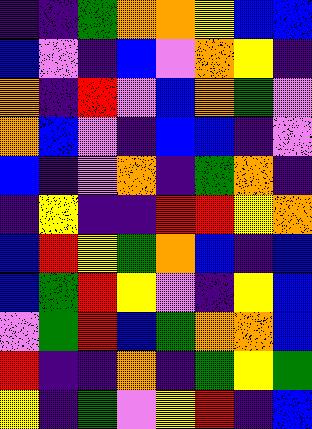[["indigo", "indigo", "green", "orange", "orange", "yellow", "blue", "blue"], ["blue", "violet", "indigo", "blue", "violet", "orange", "yellow", "indigo"], ["orange", "indigo", "red", "violet", "blue", "orange", "green", "violet"], ["orange", "blue", "violet", "indigo", "blue", "blue", "indigo", "violet"], ["blue", "indigo", "violet", "orange", "indigo", "green", "orange", "indigo"], ["indigo", "yellow", "indigo", "indigo", "red", "red", "yellow", "orange"], ["blue", "red", "yellow", "green", "orange", "blue", "indigo", "blue"], ["blue", "green", "red", "yellow", "violet", "indigo", "yellow", "blue"], ["violet", "green", "red", "blue", "green", "orange", "orange", "blue"], ["red", "indigo", "indigo", "orange", "indigo", "green", "yellow", "green"], ["yellow", "indigo", "green", "violet", "yellow", "red", "indigo", "blue"]]